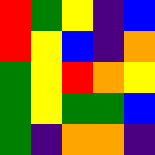[["red", "green", "yellow", "indigo", "blue"], ["red", "yellow", "blue", "indigo", "orange"], ["green", "yellow", "red", "orange", "yellow"], ["green", "yellow", "green", "green", "blue"], ["green", "indigo", "orange", "orange", "indigo"]]